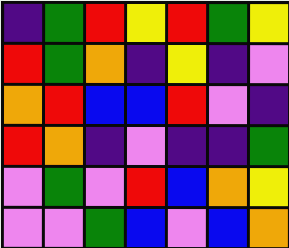[["indigo", "green", "red", "yellow", "red", "green", "yellow"], ["red", "green", "orange", "indigo", "yellow", "indigo", "violet"], ["orange", "red", "blue", "blue", "red", "violet", "indigo"], ["red", "orange", "indigo", "violet", "indigo", "indigo", "green"], ["violet", "green", "violet", "red", "blue", "orange", "yellow"], ["violet", "violet", "green", "blue", "violet", "blue", "orange"]]